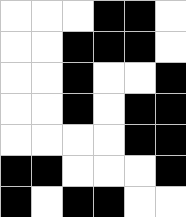[["white", "white", "white", "black", "black", "white"], ["white", "white", "black", "black", "black", "white"], ["white", "white", "black", "white", "white", "black"], ["white", "white", "black", "white", "black", "black"], ["white", "white", "white", "white", "black", "black"], ["black", "black", "white", "white", "white", "black"], ["black", "white", "black", "black", "white", "white"]]